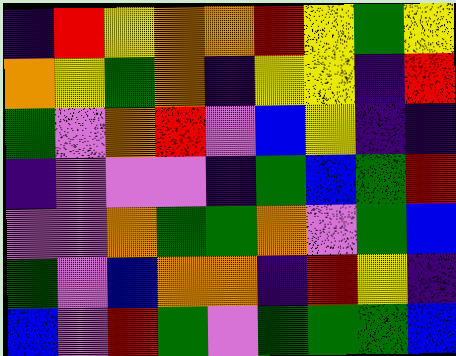[["indigo", "red", "yellow", "orange", "orange", "red", "yellow", "green", "yellow"], ["orange", "yellow", "green", "orange", "indigo", "yellow", "yellow", "indigo", "red"], ["green", "violet", "orange", "red", "violet", "blue", "yellow", "indigo", "indigo"], ["indigo", "violet", "violet", "violet", "indigo", "green", "blue", "green", "red"], ["violet", "violet", "orange", "green", "green", "orange", "violet", "green", "blue"], ["green", "violet", "blue", "orange", "orange", "indigo", "red", "yellow", "indigo"], ["blue", "violet", "red", "green", "violet", "green", "green", "green", "blue"]]